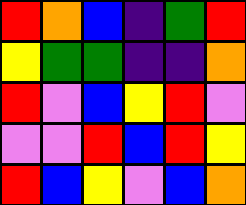[["red", "orange", "blue", "indigo", "green", "red"], ["yellow", "green", "green", "indigo", "indigo", "orange"], ["red", "violet", "blue", "yellow", "red", "violet"], ["violet", "violet", "red", "blue", "red", "yellow"], ["red", "blue", "yellow", "violet", "blue", "orange"]]